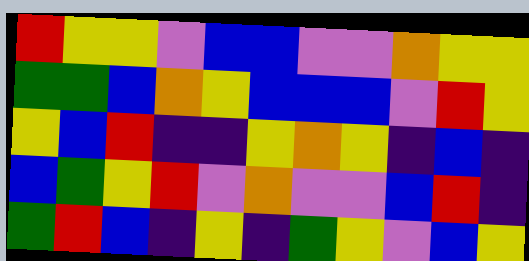[["red", "yellow", "yellow", "violet", "blue", "blue", "violet", "violet", "orange", "yellow", "yellow"], ["green", "green", "blue", "orange", "yellow", "blue", "blue", "blue", "violet", "red", "yellow"], ["yellow", "blue", "red", "indigo", "indigo", "yellow", "orange", "yellow", "indigo", "blue", "indigo"], ["blue", "green", "yellow", "red", "violet", "orange", "violet", "violet", "blue", "red", "indigo"], ["green", "red", "blue", "indigo", "yellow", "indigo", "green", "yellow", "violet", "blue", "yellow"]]